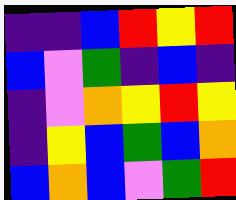[["indigo", "indigo", "blue", "red", "yellow", "red"], ["blue", "violet", "green", "indigo", "blue", "indigo"], ["indigo", "violet", "orange", "yellow", "red", "yellow"], ["indigo", "yellow", "blue", "green", "blue", "orange"], ["blue", "orange", "blue", "violet", "green", "red"]]